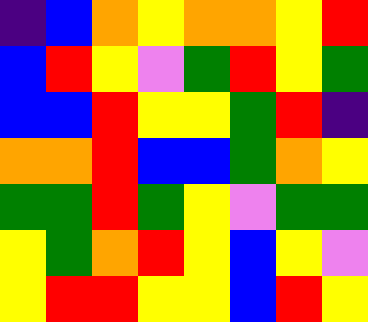[["indigo", "blue", "orange", "yellow", "orange", "orange", "yellow", "red"], ["blue", "red", "yellow", "violet", "green", "red", "yellow", "green"], ["blue", "blue", "red", "yellow", "yellow", "green", "red", "indigo"], ["orange", "orange", "red", "blue", "blue", "green", "orange", "yellow"], ["green", "green", "red", "green", "yellow", "violet", "green", "green"], ["yellow", "green", "orange", "red", "yellow", "blue", "yellow", "violet"], ["yellow", "red", "red", "yellow", "yellow", "blue", "red", "yellow"]]